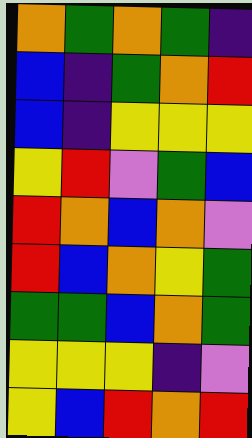[["orange", "green", "orange", "green", "indigo"], ["blue", "indigo", "green", "orange", "red"], ["blue", "indigo", "yellow", "yellow", "yellow"], ["yellow", "red", "violet", "green", "blue"], ["red", "orange", "blue", "orange", "violet"], ["red", "blue", "orange", "yellow", "green"], ["green", "green", "blue", "orange", "green"], ["yellow", "yellow", "yellow", "indigo", "violet"], ["yellow", "blue", "red", "orange", "red"]]